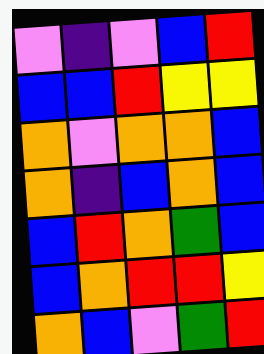[["violet", "indigo", "violet", "blue", "red"], ["blue", "blue", "red", "yellow", "yellow"], ["orange", "violet", "orange", "orange", "blue"], ["orange", "indigo", "blue", "orange", "blue"], ["blue", "red", "orange", "green", "blue"], ["blue", "orange", "red", "red", "yellow"], ["orange", "blue", "violet", "green", "red"]]